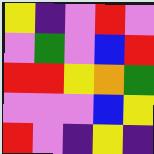[["yellow", "indigo", "violet", "red", "violet"], ["violet", "green", "violet", "blue", "red"], ["red", "red", "yellow", "orange", "green"], ["violet", "violet", "violet", "blue", "yellow"], ["red", "violet", "indigo", "yellow", "indigo"]]